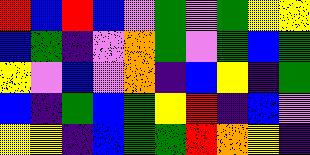[["red", "blue", "red", "blue", "violet", "green", "violet", "green", "yellow", "yellow"], ["blue", "green", "indigo", "violet", "orange", "green", "violet", "green", "blue", "green"], ["yellow", "violet", "blue", "violet", "orange", "indigo", "blue", "yellow", "indigo", "green"], ["blue", "indigo", "green", "blue", "green", "yellow", "red", "indigo", "blue", "violet"], ["yellow", "yellow", "indigo", "blue", "green", "green", "red", "orange", "yellow", "indigo"]]